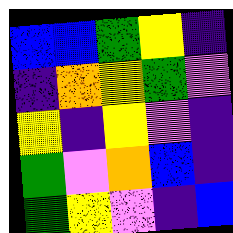[["blue", "blue", "green", "yellow", "indigo"], ["indigo", "orange", "yellow", "green", "violet"], ["yellow", "indigo", "yellow", "violet", "indigo"], ["green", "violet", "orange", "blue", "indigo"], ["green", "yellow", "violet", "indigo", "blue"]]